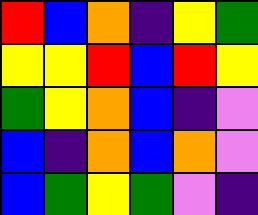[["red", "blue", "orange", "indigo", "yellow", "green"], ["yellow", "yellow", "red", "blue", "red", "yellow"], ["green", "yellow", "orange", "blue", "indigo", "violet"], ["blue", "indigo", "orange", "blue", "orange", "violet"], ["blue", "green", "yellow", "green", "violet", "indigo"]]